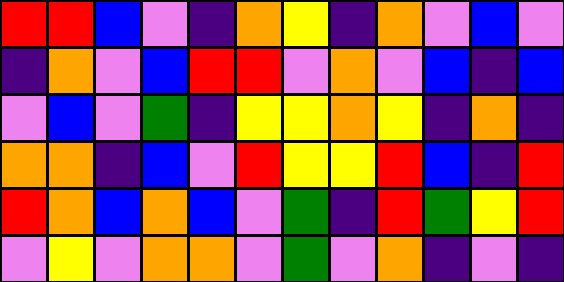[["red", "red", "blue", "violet", "indigo", "orange", "yellow", "indigo", "orange", "violet", "blue", "violet"], ["indigo", "orange", "violet", "blue", "red", "red", "violet", "orange", "violet", "blue", "indigo", "blue"], ["violet", "blue", "violet", "green", "indigo", "yellow", "yellow", "orange", "yellow", "indigo", "orange", "indigo"], ["orange", "orange", "indigo", "blue", "violet", "red", "yellow", "yellow", "red", "blue", "indigo", "red"], ["red", "orange", "blue", "orange", "blue", "violet", "green", "indigo", "red", "green", "yellow", "red"], ["violet", "yellow", "violet", "orange", "orange", "violet", "green", "violet", "orange", "indigo", "violet", "indigo"]]